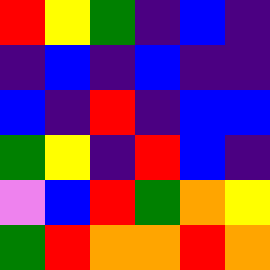[["red", "yellow", "green", "indigo", "blue", "indigo"], ["indigo", "blue", "indigo", "blue", "indigo", "indigo"], ["blue", "indigo", "red", "indigo", "blue", "blue"], ["green", "yellow", "indigo", "red", "blue", "indigo"], ["violet", "blue", "red", "green", "orange", "yellow"], ["green", "red", "orange", "orange", "red", "orange"]]